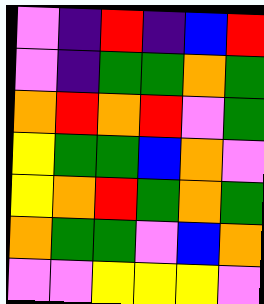[["violet", "indigo", "red", "indigo", "blue", "red"], ["violet", "indigo", "green", "green", "orange", "green"], ["orange", "red", "orange", "red", "violet", "green"], ["yellow", "green", "green", "blue", "orange", "violet"], ["yellow", "orange", "red", "green", "orange", "green"], ["orange", "green", "green", "violet", "blue", "orange"], ["violet", "violet", "yellow", "yellow", "yellow", "violet"]]